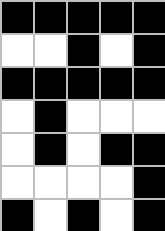[["black", "black", "black", "black", "black"], ["white", "white", "black", "white", "black"], ["black", "black", "black", "black", "black"], ["white", "black", "white", "white", "white"], ["white", "black", "white", "black", "black"], ["white", "white", "white", "white", "black"], ["black", "white", "black", "white", "black"]]